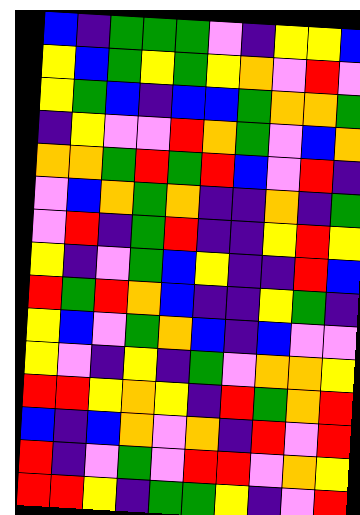[["blue", "indigo", "green", "green", "green", "violet", "indigo", "yellow", "yellow", "blue"], ["yellow", "blue", "green", "yellow", "green", "yellow", "orange", "violet", "red", "violet"], ["yellow", "green", "blue", "indigo", "blue", "blue", "green", "orange", "orange", "green"], ["indigo", "yellow", "violet", "violet", "red", "orange", "green", "violet", "blue", "orange"], ["orange", "orange", "green", "red", "green", "red", "blue", "violet", "red", "indigo"], ["violet", "blue", "orange", "green", "orange", "indigo", "indigo", "orange", "indigo", "green"], ["violet", "red", "indigo", "green", "red", "indigo", "indigo", "yellow", "red", "yellow"], ["yellow", "indigo", "violet", "green", "blue", "yellow", "indigo", "indigo", "red", "blue"], ["red", "green", "red", "orange", "blue", "indigo", "indigo", "yellow", "green", "indigo"], ["yellow", "blue", "violet", "green", "orange", "blue", "indigo", "blue", "violet", "violet"], ["yellow", "violet", "indigo", "yellow", "indigo", "green", "violet", "orange", "orange", "yellow"], ["red", "red", "yellow", "orange", "yellow", "indigo", "red", "green", "orange", "red"], ["blue", "indigo", "blue", "orange", "violet", "orange", "indigo", "red", "violet", "red"], ["red", "indigo", "violet", "green", "violet", "red", "red", "violet", "orange", "yellow"], ["red", "red", "yellow", "indigo", "green", "green", "yellow", "indigo", "violet", "red"]]